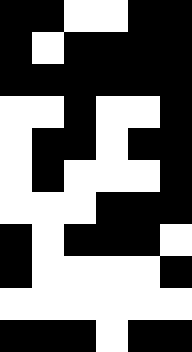[["black", "black", "white", "white", "black", "black"], ["black", "white", "black", "black", "black", "black"], ["black", "black", "black", "black", "black", "black"], ["white", "white", "black", "white", "white", "black"], ["white", "black", "black", "white", "black", "black"], ["white", "black", "white", "white", "white", "black"], ["white", "white", "white", "black", "black", "black"], ["black", "white", "black", "black", "black", "white"], ["black", "white", "white", "white", "white", "black"], ["white", "white", "white", "white", "white", "white"], ["black", "black", "black", "white", "black", "black"]]